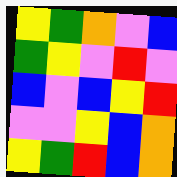[["yellow", "green", "orange", "violet", "blue"], ["green", "yellow", "violet", "red", "violet"], ["blue", "violet", "blue", "yellow", "red"], ["violet", "violet", "yellow", "blue", "orange"], ["yellow", "green", "red", "blue", "orange"]]